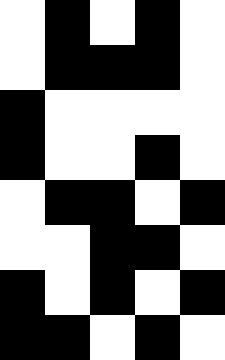[["white", "black", "white", "black", "white"], ["white", "black", "black", "black", "white"], ["black", "white", "white", "white", "white"], ["black", "white", "white", "black", "white"], ["white", "black", "black", "white", "black"], ["white", "white", "black", "black", "white"], ["black", "white", "black", "white", "black"], ["black", "black", "white", "black", "white"]]